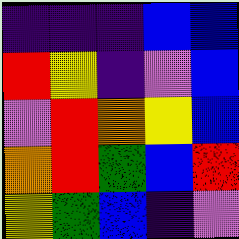[["indigo", "indigo", "indigo", "blue", "blue"], ["red", "yellow", "indigo", "violet", "blue"], ["violet", "red", "orange", "yellow", "blue"], ["orange", "red", "green", "blue", "red"], ["yellow", "green", "blue", "indigo", "violet"]]